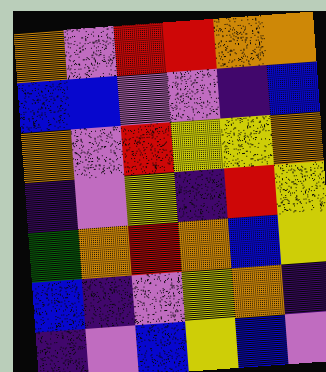[["orange", "violet", "red", "red", "orange", "orange"], ["blue", "blue", "violet", "violet", "indigo", "blue"], ["orange", "violet", "red", "yellow", "yellow", "orange"], ["indigo", "violet", "yellow", "indigo", "red", "yellow"], ["green", "orange", "red", "orange", "blue", "yellow"], ["blue", "indigo", "violet", "yellow", "orange", "indigo"], ["indigo", "violet", "blue", "yellow", "blue", "violet"]]